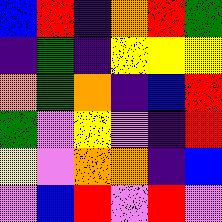[["blue", "red", "indigo", "orange", "red", "green"], ["indigo", "green", "indigo", "yellow", "yellow", "yellow"], ["orange", "green", "orange", "indigo", "blue", "red"], ["green", "violet", "yellow", "violet", "indigo", "red"], ["yellow", "violet", "orange", "orange", "indigo", "blue"], ["violet", "blue", "red", "violet", "red", "violet"]]